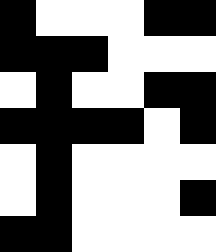[["black", "white", "white", "white", "black", "black"], ["black", "black", "black", "white", "white", "white"], ["white", "black", "white", "white", "black", "black"], ["black", "black", "black", "black", "white", "black"], ["white", "black", "white", "white", "white", "white"], ["white", "black", "white", "white", "white", "black"], ["black", "black", "white", "white", "white", "white"]]